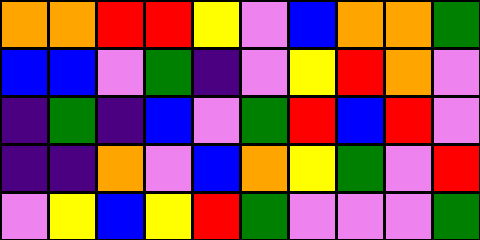[["orange", "orange", "red", "red", "yellow", "violet", "blue", "orange", "orange", "green"], ["blue", "blue", "violet", "green", "indigo", "violet", "yellow", "red", "orange", "violet"], ["indigo", "green", "indigo", "blue", "violet", "green", "red", "blue", "red", "violet"], ["indigo", "indigo", "orange", "violet", "blue", "orange", "yellow", "green", "violet", "red"], ["violet", "yellow", "blue", "yellow", "red", "green", "violet", "violet", "violet", "green"]]